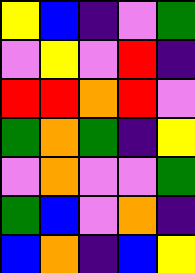[["yellow", "blue", "indigo", "violet", "green"], ["violet", "yellow", "violet", "red", "indigo"], ["red", "red", "orange", "red", "violet"], ["green", "orange", "green", "indigo", "yellow"], ["violet", "orange", "violet", "violet", "green"], ["green", "blue", "violet", "orange", "indigo"], ["blue", "orange", "indigo", "blue", "yellow"]]